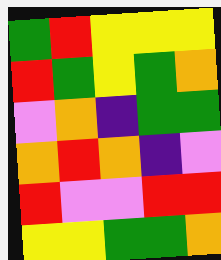[["green", "red", "yellow", "yellow", "yellow"], ["red", "green", "yellow", "green", "orange"], ["violet", "orange", "indigo", "green", "green"], ["orange", "red", "orange", "indigo", "violet"], ["red", "violet", "violet", "red", "red"], ["yellow", "yellow", "green", "green", "orange"]]